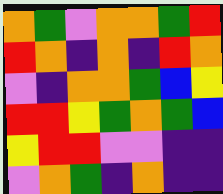[["orange", "green", "violet", "orange", "orange", "green", "red"], ["red", "orange", "indigo", "orange", "indigo", "red", "orange"], ["violet", "indigo", "orange", "orange", "green", "blue", "yellow"], ["red", "red", "yellow", "green", "orange", "green", "blue"], ["yellow", "red", "red", "violet", "violet", "indigo", "indigo"], ["violet", "orange", "green", "indigo", "orange", "indigo", "indigo"]]